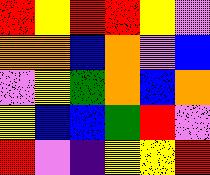[["red", "yellow", "red", "red", "yellow", "violet"], ["orange", "orange", "blue", "orange", "violet", "blue"], ["violet", "yellow", "green", "orange", "blue", "orange"], ["yellow", "blue", "blue", "green", "red", "violet"], ["red", "violet", "indigo", "yellow", "yellow", "red"]]